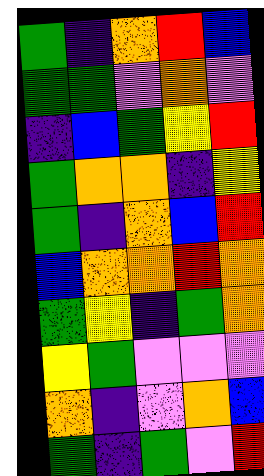[["green", "indigo", "orange", "red", "blue"], ["green", "green", "violet", "orange", "violet"], ["indigo", "blue", "green", "yellow", "red"], ["green", "orange", "orange", "indigo", "yellow"], ["green", "indigo", "orange", "blue", "red"], ["blue", "orange", "orange", "red", "orange"], ["green", "yellow", "indigo", "green", "orange"], ["yellow", "green", "violet", "violet", "violet"], ["orange", "indigo", "violet", "orange", "blue"], ["green", "indigo", "green", "violet", "red"]]